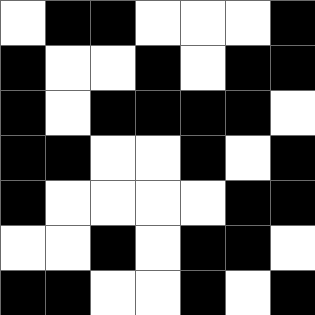[["white", "black", "black", "white", "white", "white", "black"], ["black", "white", "white", "black", "white", "black", "black"], ["black", "white", "black", "black", "black", "black", "white"], ["black", "black", "white", "white", "black", "white", "black"], ["black", "white", "white", "white", "white", "black", "black"], ["white", "white", "black", "white", "black", "black", "white"], ["black", "black", "white", "white", "black", "white", "black"]]